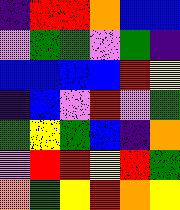[["indigo", "red", "red", "orange", "blue", "blue"], ["violet", "green", "green", "violet", "green", "indigo"], ["blue", "blue", "blue", "blue", "red", "yellow"], ["indigo", "blue", "violet", "red", "violet", "green"], ["green", "yellow", "green", "blue", "indigo", "orange"], ["violet", "red", "red", "yellow", "red", "green"], ["orange", "green", "yellow", "red", "orange", "yellow"]]